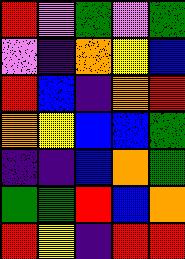[["red", "violet", "green", "violet", "green"], ["violet", "indigo", "orange", "yellow", "blue"], ["red", "blue", "indigo", "orange", "red"], ["orange", "yellow", "blue", "blue", "green"], ["indigo", "indigo", "blue", "orange", "green"], ["green", "green", "red", "blue", "orange"], ["red", "yellow", "indigo", "red", "red"]]